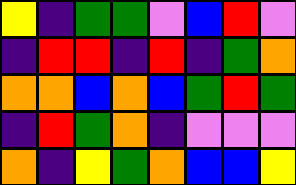[["yellow", "indigo", "green", "green", "violet", "blue", "red", "violet"], ["indigo", "red", "red", "indigo", "red", "indigo", "green", "orange"], ["orange", "orange", "blue", "orange", "blue", "green", "red", "green"], ["indigo", "red", "green", "orange", "indigo", "violet", "violet", "violet"], ["orange", "indigo", "yellow", "green", "orange", "blue", "blue", "yellow"]]